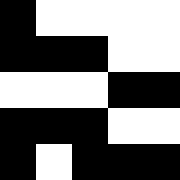[["black", "white", "white", "white", "white"], ["black", "black", "black", "white", "white"], ["white", "white", "white", "black", "black"], ["black", "black", "black", "white", "white"], ["black", "white", "black", "black", "black"]]